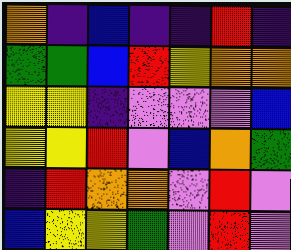[["orange", "indigo", "blue", "indigo", "indigo", "red", "indigo"], ["green", "green", "blue", "red", "yellow", "orange", "orange"], ["yellow", "yellow", "indigo", "violet", "violet", "violet", "blue"], ["yellow", "yellow", "red", "violet", "blue", "orange", "green"], ["indigo", "red", "orange", "orange", "violet", "red", "violet"], ["blue", "yellow", "yellow", "green", "violet", "red", "violet"]]